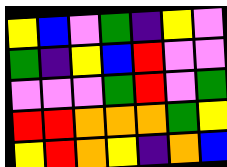[["yellow", "blue", "violet", "green", "indigo", "yellow", "violet"], ["green", "indigo", "yellow", "blue", "red", "violet", "violet"], ["violet", "violet", "violet", "green", "red", "violet", "green"], ["red", "red", "orange", "orange", "orange", "green", "yellow"], ["yellow", "red", "orange", "yellow", "indigo", "orange", "blue"]]